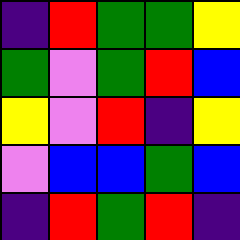[["indigo", "red", "green", "green", "yellow"], ["green", "violet", "green", "red", "blue"], ["yellow", "violet", "red", "indigo", "yellow"], ["violet", "blue", "blue", "green", "blue"], ["indigo", "red", "green", "red", "indigo"]]